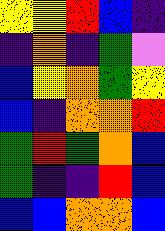[["yellow", "yellow", "red", "blue", "indigo"], ["indigo", "orange", "indigo", "green", "violet"], ["blue", "yellow", "orange", "green", "yellow"], ["blue", "indigo", "orange", "orange", "red"], ["green", "red", "green", "orange", "blue"], ["green", "indigo", "indigo", "red", "blue"], ["blue", "blue", "orange", "orange", "blue"]]